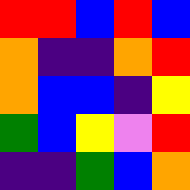[["red", "red", "blue", "red", "blue"], ["orange", "indigo", "indigo", "orange", "red"], ["orange", "blue", "blue", "indigo", "yellow"], ["green", "blue", "yellow", "violet", "red"], ["indigo", "indigo", "green", "blue", "orange"]]